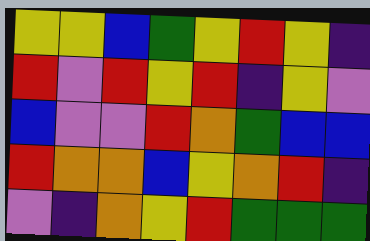[["yellow", "yellow", "blue", "green", "yellow", "red", "yellow", "indigo"], ["red", "violet", "red", "yellow", "red", "indigo", "yellow", "violet"], ["blue", "violet", "violet", "red", "orange", "green", "blue", "blue"], ["red", "orange", "orange", "blue", "yellow", "orange", "red", "indigo"], ["violet", "indigo", "orange", "yellow", "red", "green", "green", "green"]]